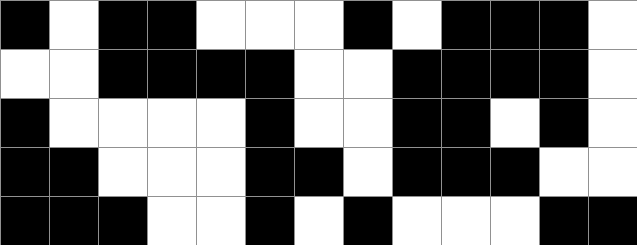[["black", "white", "black", "black", "white", "white", "white", "black", "white", "black", "black", "black", "white"], ["white", "white", "black", "black", "black", "black", "white", "white", "black", "black", "black", "black", "white"], ["black", "white", "white", "white", "white", "black", "white", "white", "black", "black", "white", "black", "white"], ["black", "black", "white", "white", "white", "black", "black", "white", "black", "black", "black", "white", "white"], ["black", "black", "black", "white", "white", "black", "white", "black", "white", "white", "white", "black", "black"]]